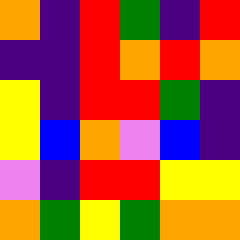[["orange", "indigo", "red", "green", "indigo", "red"], ["indigo", "indigo", "red", "orange", "red", "orange"], ["yellow", "indigo", "red", "red", "green", "indigo"], ["yellow", "blue", "orange", "violet", "blue", "indigo"], ["violet", "indigo", "red", "red", "yellow", "yellow"], ["orange", "green", "yellow", "green", "orange", "orange"]]